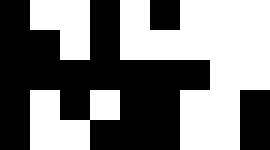[["black", "white", "white", "black", "white", "black", "white", "white", "white"], ["black", "black", "white", "black", "white", "white", "white", "white", "white"], ["black", "black", "black", "black", "black", "black", "black", "white", "white"], ["black", "white", "black", "white", "black", "black", "white", "white", "black"], ["black", "white", "white", "black", "black", "black", "white", "white", "black"]]